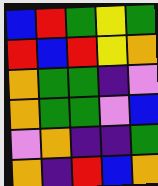[["blue", "red", "green", "yellow", "green"], ["red", "blue", "red", "yellow", "orange"], ["orange", "green", "green", "indigo", "violet"], ["orange", "green", "green", "violet", "blue"], ["violet", "orange", "indigo", "indigo", "green"], ["orange", "indigo", "red", "blue", "orange"]]